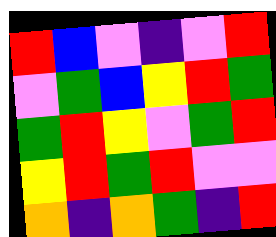[["red", "blue", "violet", "indigo", "violet", "red"], ["violet", "green", "blue", "yellow", "red", "green"], ["green", "red", "yellow", "violet", "green", "red"], ["yellow", "red", "green", "red", "violet", "violet"], ["orange", "indigo", "orange", "green", "indigo", "red"]]